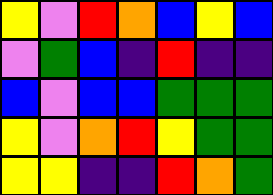[["yellow", "violet", "red", "orange", "blue", "yellow", "blue"], ["violet", "green", "blue", "indigo", "red", "indigo", "indigo"], ["blue", "violet", "blue", "blue", "green", "green", "green"], ["yellow", "violet", "orange", "red", "yellow", "green", "green"], ["yellow", "yellow", "indigo", "indigo", "red", "orange", "green"]]